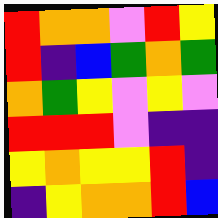[["red", "orange", "orange", "violet", "red", "yellow"], ["red", "indigo", "blue", "green", "orange", "green"], ["orange", "green", "yellow", "violet", "yellow", "violet"], ["red", "red", "red", "violet", "indigo", "indigo"], ["yellow", "orange", "yellow", "yellow", "red", "indigo"], ["indigo", "yellow", "orange", "orange", "red", "blue"]]